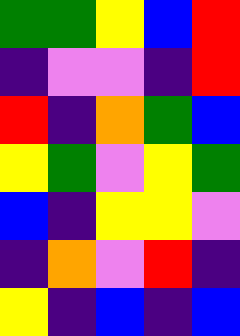[["green", "green", "yellow", "blue", "red"], ["indigo", "violet", "violet", "indigo", "red"], ["red", "indigo", "orange", "green", "blue"], ["yellow", "green", "violet", "yellow", "green"], ["blue", "indigo", "yellow", "yellow", "violet"], ["indigo", "orange", "violet", "red", "indigo"], ["yellow", "indigo", "blue", "indigo", "blue"]]